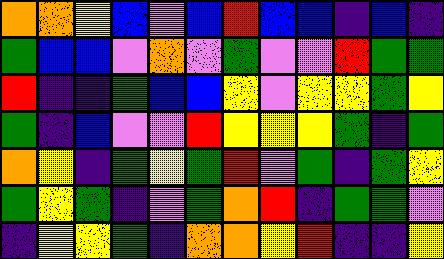[["orange", "orange", "yellow", "blue", "violet", "blue", "red", "blue", "blue", "indigo", "blue", "indigo"], ["green", "blue", "blue", "violet", "orange", "violet", "green", "violet", "violet", "red", "green", "green"], ["red", "indigo", "indigo", "green", "blue", "blue", "yellow", "violet", "yellow", "yellow", "green", "yellow"], ["green", "indigo", "blue", "violet", "violet", "red", "yellow", "yellow", "yellow", "green", "indigo", "green"], ["orange", "yellow", "indigo", "green", "yellow", "green", "red", "violet", "green", "indigo", "green", "yellow"], ["green", "yellow", "green", "indigo", "violet", "green", "orange", "red", "indigo", "green", "green", "violet"], ["indigo", "yellow", "yellow", "green", "indigo", "orange", "orange", "yellow", "red", "indigo", "indigo", "yellow"]]